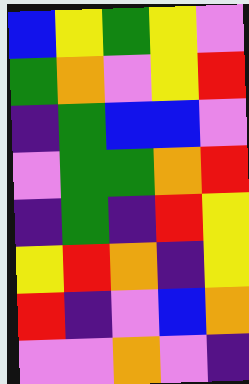[["blue", "yellow", "green", "yellow", "violet"], ["green", "orange", "violet", "yellow", "red"], ["indigo", "green", "blue", "blue", "violet"], ["violet", "green", "green", "orange", "red"], ["indigo", "green", "indigo", "red", "yellow"], ["yellow", "red", "orange", "indigo", "yellow"], ["red", "indigo", "violet", "blue", "orange"], ["violet", "violet", "orange", "violet", "indigo"]]